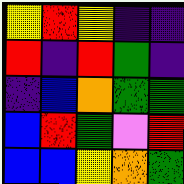[["yellow", "red", "yellow", "indigo", "indigo"], ["red", "indigo", "red", "green", "indigo"], ["indigo", "blue", "orange", "green", "green"], ["blue", "red", "green", "violet", "red"], ["blue", "blue", "yellow", "orange", "green"]]